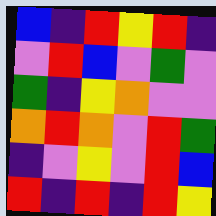[["blue", "indigo", "red", "yellow", "red", "indigo"], ["violet", "red", "blue", "violet", "green", "violet"], ["green", "indigo", "yellow", "orange", "violet", "violet"], ["orange", "red", "orange", "violet", "red", "green"], ["indigo", "violet", "yellow", "violet", "red", "blue"], ["red", "indigo", "red", "indigo", "red", "yellow"]]